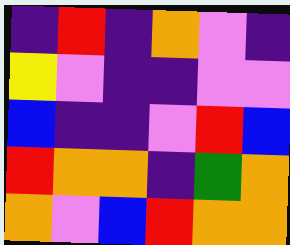[["indigo", "red", "indigo", "orange", "violet", "indigo"], ["yellow", "violet", "indigo", "indigo", "violet", "violet"], ["blue", "indigo", "indigo", "violet", "red", "blue"], ["red", "orange", "orange", "indigo", "green", "orange"], ["orange", "violet", "blue", "red", "orange", "orange"]]